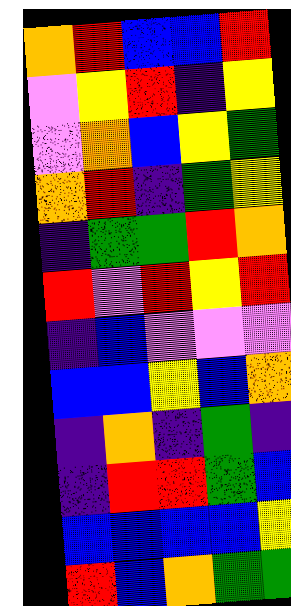[["orange", "red", "blue", "blue", "red"], ["violet", "yellow", "red", "indigo", "yellow"], ["violet", "orange", "blue", "yellow", "green"], ["orange", "red", "indigo", "green", "yellow"], ["indigo", "green", "green", "red", "orange"], ["red", "violet", "red", "yellow", "red"], ["indigo", "blue", "violet", "violet", "violet"], ["blue", "blue", "yellow", "blue", "orange"], ["indigo", "orange", "indigo", "green", "indigo"], ["indigo", "red", "red", "green", "blue"], ["blue", "blue", "blue", "blue", "yellow"], ["red", "blue", "orange", "green", "green"]]